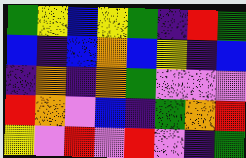[["green", "yellow", "blue", "yellow", "green", "indigo", "red", "green"], ["blue", "indigo", "blue", "orange", "blue", "yellow", "indigo", "blue"], ["indigo", "orange", "indigo", "orange", "green", "violet", "violet", "violet"], ["red", "orange", "violet", "blue", "indigo", "green", "orange", "red"], ["yellow", "violet", "red", "violet", "red", "violet", "indigo", "green"]]